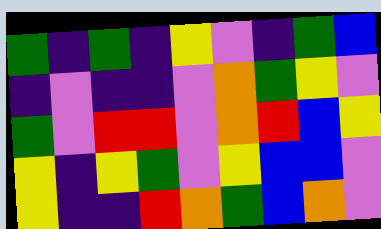[["green", "indigo", "green", "indigo", "yellow", "violet", "indigo", "green", "blue"], ["indigo", "violet", "indigo", "indigo", "violet", "orange", "green", "yellow", "violet"], ["green", "violet", "red", "red", "violet", "orange", "red", "blue", "yellow"], ["yellow", "indigo", "yellow", "green", "violet", "yellow", "blue", "blue", "violet"], ["yellow", "indigo", "indigo", "red", "orange", "green", "blue", "orange", "violet"]]